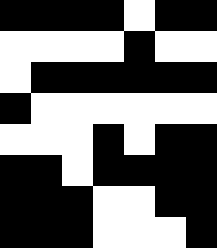[["black", "black", "black", "black", "white", "black", "black"], ["white", "white", "white", "white", "black", "white", "white"], ["white", "black", "black", "black", "black", "black", "black"], ["black", "white", "white", "white", "white", "white", "white"], ["white", "white", "white", "black", "white", "black", "black"], ["black", "black", "white", "black", "black", "black", "black"], ["black", "black", "black", "white", "white", "black", "black"], ["black", "black", "black", "white", "white", "white", "black"]]